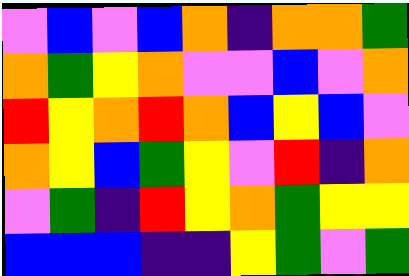[["violet", "blue", "violet", "blue", "orange", "indigo", "orange", "orange", "green"], ["orange", "green", "yellow", "orange", "violet", "violet", "blue", "violet", "orange"], ["red", "yellow", "orange", "red", "orange", "blue", "yellow", "blue", "violet"], ["orange", "yellow", "blue", "green", "yellow", "violet", "red", "indigo", "orange"], ["violet", "green", "indigo", "red", "yellow", "orange", "green", "yellow", "yellow"], ["blue", "blue", "blue", "indigo", "indigo", "yellow", "green", "violet", "green"]]